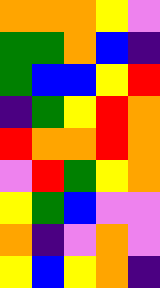[["orange", "orange", "orange", "yellow", "violet"], ["green", "green", "orange", "blue", "indigo"], ["green", "blue", "blue", "yellow", "red"], ["indigo", "green", "yellow", "red", "orange"], ["red", "orange", "orange", "red", "orange"], ["violet", "red", "green", "yellow", "orange"], ["yellow", "green", "blue", "violet", "violet"], ["orange", "indigo", "violet", "orange", "violet"], ["yellow", "blue", "yellow", "orange", "indigo"]]